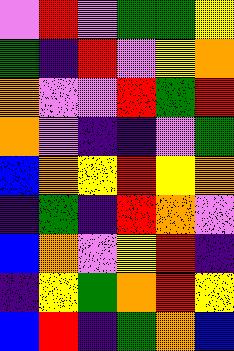[["violet", "red", "violet", "green", "green", "yellow"], ["green", "indigo", "red", "violet", "yellow", "orange"], ["orange", "violet", "violet", "red", "green", "red"], ["orange", "violet", "indigo", "indigo", "violet", "green"], ["blue", "orange", "yellow", "red", "yellow", "orange"], ["indigo", "green", "indigo", "red", "orange", "violet"], ["blue", "orange", "violet", "yellow", "red", "indigo"], ["indigo", "yellow", "green", "orange", "red", "yellow"], ["blue", "red", "indigo", "green", "orange", "blue"]]